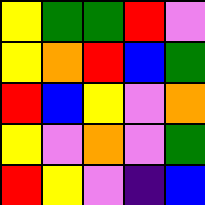[["yellow", "green", "green", "red", "violet"], ["yellow", "orange", "red", "blue", "green"], ["red", "blue", "yellow", "violet", "orange"], ["yellow", "violet", "orange", "violet", "green"], ["red", "yellow", "violet", "indigo", "blue"]]